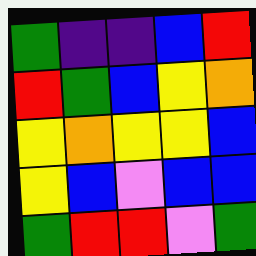[["green", "indigo", "indigo", "blue", "red"], ["red", "green", "blue", "yellow", "orange"], ["yellow", "orange", "yellow", "yellow", "blue"], ["yellow", "blue", "violet", "blue", "blue"], ["green", "red", "red", "violet", "green"]]